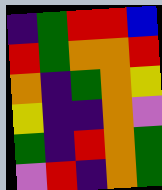[["indigo", "green", "red", "red", "blue"], ["red", "green", "orange", "orange", "red"], ["orange", "indigo", "green", "orange", "yellow"], ["yellow", "indigo", "indigo", "orange", "violet"], ["green", "indigo", "red", "orange", "green"], ["violet", "red", "indigo", "orange", "green"]]